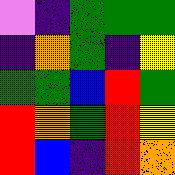[["violet", "indigo", "green", "green", "green"], ["indigo", "orange", "green", "indigo", "yellow"], ["green", "green", "blue", "red", "green"], ["red", "orange", "green", "red", "yellow"], ["red", "blue", "indigo", "red", "orange"]]